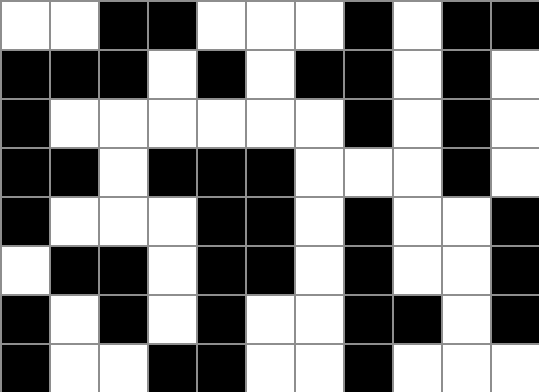[["white", "white", "black", "black", "white", "white", "white", "black", "white", "black", "black"], ["black", "black", "black", "white", "black", "white", "black", "black", "white", "black", "white"], ["black", "white", "white", "white", "white", "white", "white", "black", "white", "black", "white"], ["black", "black", "white", "black", "black", "black", "white", "white", "white", "black", "white"], ["black", "white", "white", "white", "black", "black", "white", "black", "white", "white", "black"], ["white", "black", "black", "white", "black", "black", "white", "black", "white", "white", "black"], ["black", "white", "black", "white", "black", "white", "white", "black", "black", "white", "black"], ["black", "white", "white", "black", "black", "white", "white", "black", "white", "white", "white"]]